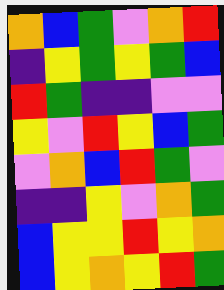[["orange", "blue", "green", "violet", "orange", "red"], ["indigo", "yellow", "green", "yellow", "green", "blue"], ["red", "green", "indigo", "indigo", "violet", "violet"], ["yellow", "violet", "red", "yellow", "blue", "green"], ["violet", "orange", "blue", "red", "green", "violet"], ["indigo", "indigo", "yellow", "violet", "orange", "green"], ["blue", "yellow", "yellow", "red", "yellow", "orange"], ["blue", "yellow", "orange", "yellow", "red", "green"]]